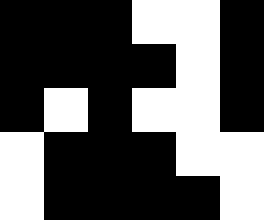[["black", "black", "black", "white", "white", "black"], ["black", "black", "black", "black", "white", "black"], ["black", "white", "black", "white", "white", "black"], ["white", "black", "black", "black", "white", "white"], ["white", "black", "black", "black", "black", "white"]]